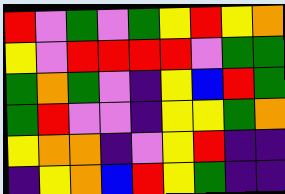[["red", "violet", "green", "violet", "green", "yellow", "red", "yellow", "orange"], ["yellow", "violet", "red", "red", "red", "red", "violet", "green", "green"], ["green", "orange", "green", "violet", "indigo", "yellow", "blue", "red", "green"], ["green", "red", "violet", "violet", "indigo", "yellow", "yellow", "green", "orange"], ["yellow", "orange", "orange", "indigo", "violet", "yellow", "red", "indigo", "indigo"], ["indigo", "yellow", "orange", "blue", "red", "yellow", "green", "indigo", "indigo"]]